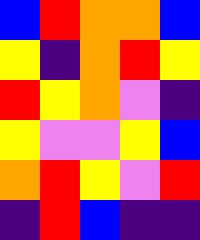[["blue", "red", "orange", "orange", "blue"], ["yellow", "indigo", "orange", "red", "yellow"], ["red", "yellow", "orange", "violet", "indigo"], ["yellow", "violet", "violet", "yellow", "blue"], ["orange", "red", "yellow", "violet", "red"], ["indigo", "red", "blue", "indigo", "indigo"]]